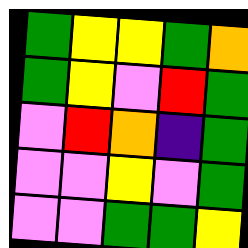[["green", "yellow", "yellow", "green", "orange"], ["green", "yellow", "violet", "red", "green"], ["violet", "red", "orange", "indigo", "green"], ["violet", "violet", "yellow", "violet", "green"], ["violet", "violet", "green", "green", "yellow"]]